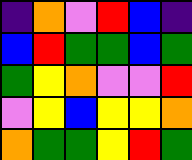[["indigo", "orange", "violet", "red", "blue", "indigo"], ["blue", "red", "green", "green", "blue", "green"], ["green", "yellow", "orange", "violet", "violet", "red"], ["violet", "yellow", "blue", "yellow", "yellow", "orange"], ["orange", "green", "green", "yellow", "red", "green"]]